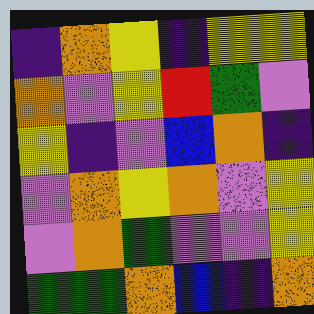[["indigo", "orange", "yellow", "indigo", "yellow", "yellow"], ["orange", "violet", "yellow", "red", "green", "violet"], ["yellow", "indigo", "violet", "blue", "orange", "indigo"], ["violet", "orange", "yellow", "orange", "violet", "yellow"], ["violet", "orange", "green", "violet", "violet", "yellow"], ["green", "green", "orange", "blue", "indigo", "orange"]]